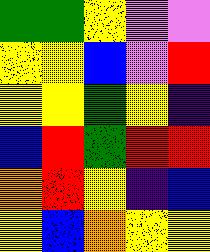[["green", "green", "yellow", "violet", "violet"], ["yellow", "yellow", "blue", "violet", "red"], ["yellow", "yellow", "green", "yellow", "indigo"], ["blue", "red", "green", "red", "red"], ["orange", "red", "yellow", "indigo", "blue"], ["yellow", "blue", "orange", "yellow", "yellow"]]